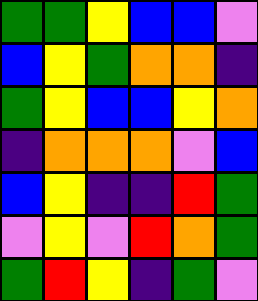[["green", "green", "yellow", "blue", "blue", "violet"], ["blue", "yellow", "green", "orange", "orange", "indigo"], ["green", "yellow", "blue", "blue", "yellow", "orange"], ["indigo", "orange", "orange", "orange", "violet", "blue"], ["blue", "yellow", "indigo", "indigo", "red", "green"], ["violet", "yellow", "violet", "red", "orange", "green"], ["green", "red", "yellow", "indigo", "green", "violet"]]